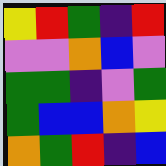[["yellow", "red", "green", "indigo", "red"], ["violet", "violet", "orange", "blue", "violet"], ["green", "green", "indigo", "violet", "green"], ["green", "blue", "blue", "orange", "yellow"], ["orange", "green", "red", "indigo", "blue"]]